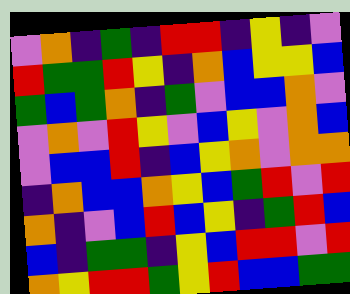[["violet", "orange", "indigo", "green", "indigo", "red", "red", "indigo", "yellow", "indigo", "violet"], ["red", "green", "green", "red", "yellow", "indigo", "orange", "blue", "yellow", "yellow", "blue"], ["green", "blue", "green", "orange", "indigo", "green", "violet", "blue", "blue", "orange", "violet"], ["violet", "orange", "violet", "red", "yellow", "violet", "blue", "yellow", "violet", "orange", "blue"], ["violet", "blue", "blue", "red", "indigo", "blue", "yellow", "orange", "violet", "orange", "orange"], ["indigo", "orange", "blue", "blue", "orange", "yellow", "blue", "green", "red", "violet", "red"], ["orange", "indigo", "violet", "blue", "red", "blue", "yellow", "indigo", "green", "red", "blue"], ["blue", "indigo", "green", "green", "indigo", "yellow", "blue", "red", "red", "violet", "red"], ["orange", "yellow", "red", "red", "green", "yellow", "red", "blue", "blue", "green", "green"]]